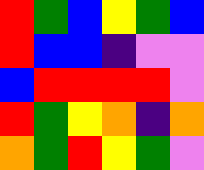[["red", "green", "blue", "yellow", "green", "blue"], ["red", "blue", "blue", "indigo", "violet", "violet"], ["blue", "red", "red", "red", "red", "violet"], ["red", "green", "yellow", "orange", "indigo", "orange"], ["orange", "green", "red", "yellow", "green", "violet"]]